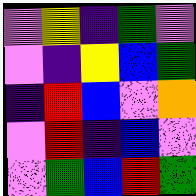[["violet", "yellow", "indigo", "green", "violet"], ["violet", "indigo", "yellow", "blue", "green"], ["indigo", "red", "blue", "violet", "orange"], ["violet", "red", "indigo", "blue", "violet"], ["violet", "green", "blue", "red", "green"]]